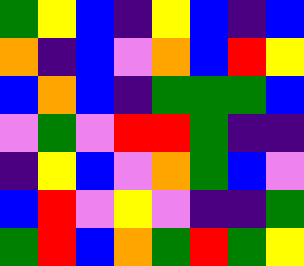[["green", "yellow", "blue", "indigo", "yellow", "blue", "indigo", "blue"], ["orange", "indigo", "blue", "violet", "orange", "blue", "red", "yellow"], ["blue", "orange", "blue", "indigo", "green", "green", "green", "blue"], ["violet", "green", "violet", "red", "red", "green", "indigo", "indigo"], ["indigo", "yellow", "blue", "violet", "orange", "green", "blue", "violet"], ["blue", "red", "violet", "yellow", "violet", "indigo", "indigo", "green"], ["green", "red", "blue", "orange", "green", "red", "green", "yellow"]]